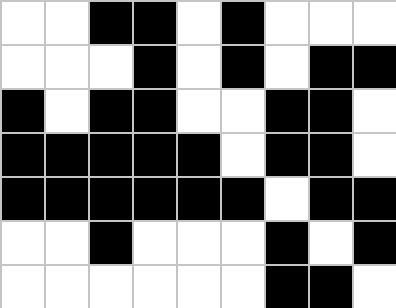[["white", "white", "black", "black", "white", "black", "white", "white", "white"], ["white", "white", "white", "black", "white", "black", "white", "black", "black"], ["black", "white", "black", "black", "white", "white", "black", "black", "white"], ["black", "black", "black", "black", "black", "white", "black", "black", "white"], ["black", "black", "black", "black", "black", "black", "white", "black", "black"], ["white", "white", "black", "white", "white", "white", "black", "white", "black"], ["white", "white", "white", "white", "white", "white", "black", "black", "white"]]